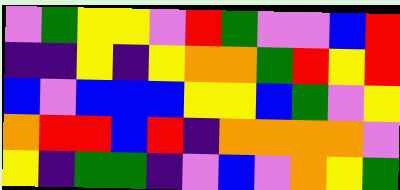[["violet", "green", "yellow", "yellow", "violet", "red", "green", "violet", "violet", "blue", "red"], ["indigo", "indigo", "yellow", "indigo", "yellow", "orange", "orange", "green", "red", "yellow", "red"], ["blue", "violet", "blue", "blue", "blue", "yellow", "yellow", "blue", "green", "violet", "yellow"], ["orange", "red", "red", "blue", "red", "indigo", "orange", "orange", "orange", "orange", "violet"], ["yellow", "indigo", "green", "green", "indigo", "violet", "blue", "violet", "orange", "yellow", "green"]]